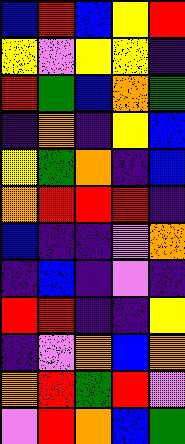[["blue", "red", "blue", "yellow", "red"], ["yellow", "violet", "yellow", "yellow", "indigo"], ["red", "green", "blue", "orange", "green"], ["indigo", "orange", "indigo", "yellow", "blue"], ["yellow", "green", "orange", "indigo", "blue"], ["orange", "red", "red", "red", "indigo"], ["blue", "indigo", "indigo", "violet", "orange"], ["indigo", "blue", "indigo", "violet", "indigo"], ["red", "red", "indigo", "indigo", "yellow"], ["indigo", "violet", "orange", "blue", "orange"], ["orange", "red", "green", "red", "violet"], ["violet", "red", "orange", "blue", "green"]]